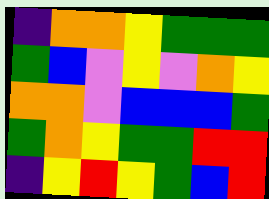[["indigo", "orange", "orange", "yellow", "green", "green", "green"], ["green", "blue", "violet", "yellow", "violet", "orange", "yellow"], ["orange", "orange", "violet", "blue", "blue", "blue", "green"], ["green", "orange", "yellow", "green", "green", "red", "red"], ["indigo", "yellow", "red", "yellow", "green", "blue", "red"]]